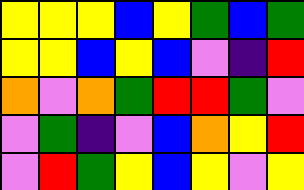[["yellow", "yellow", "yellow", "blue", "yellow", "green", "blue", "green"], ["yellow", "yellow", "blue", "yellow", "blue", "violet", "indigo", "red"], ["orange", "violet", "orange", "green", "red", "red", "green", "violet"], ["violet", "green", "indigo", "violet", "blue", "orange", "yellow", "red"], ["violet", "red", "green", "yellow", "blue", "yellow", "violet", "yellow"]]